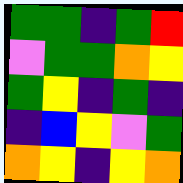[["green", "green", "indigo", "green", "red"], ["violet", "green", "green", "orange", "yellow"], ["green", "yellow", "indigo", "green", "indigo"], ["indigo", "blue", "yellow", "violet", "green"], ["orange", "yellow", "indigo", "yellow", "orange"]]